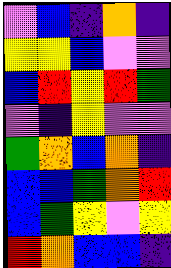[["violet", "blue", "indigo", "orange", "indigo"], ["yellow", "yellow", "blue", "violet", "violet"], ["blue", "red", "yellow", "red", "green"], ["violet", "indigo", "yellow", "violet", "violet"], ["green", "orange", "blue", "orange", "indigo"], ["blue", "blue", "green", "orange", "red"], ["blue", "green", "yellow", "violet", "yellow"], ["red", "orange", "blue", "blue", "indigo"]]